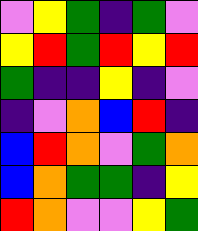[["violet", "yellow", "green", "indigo", "green", "violet"], ["yellow", "red", "green", "red", "yellow", "red"], ["green", "indigo", "indigo", "yellow", "indigo", "violet"], ["indigo", "violet", "orange", "blue", "red", "indigo"], ["blue", "red", "orange", "violet", "green", "orange"], ["blue", "orange", "green", "green", "indigo", "yellow"], ["red", "orange", "violet", "violet", "yellow", "green"]]